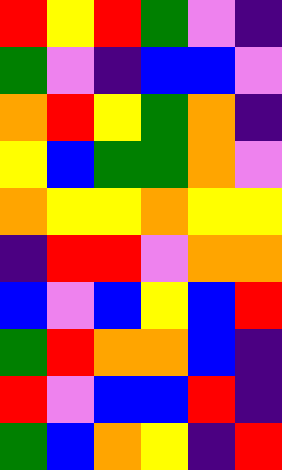[["red", "yellow", "red", "green", "violet", "indigo"], ["green", "violet", "indigo", "blue", "blue", "violet"], ["orange", "red", "yellow", "green", "orange", "indigo"], ["yellow", "blue", "green", "green", "orange", "violet"], ["orange", "yellow", "yellow", "orange", "yellow", "yellow"], ["indigo", "red", "red", "violet", "orange", "orange"], ["blue", "violet", "blue", "yellow", "blue", "red"], ["green", "red", "orange", "orange", "blue", "indigo"], ["red", "violet", "blue", "blue", "red", "indigo"], ["green", "blue", "orange", "yellow", "indigo", "red"]]